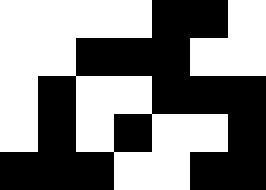[["white", "white", "white", "white", "black", "black", "white"], ["white", "white", "black", "black", "black", "white", "white"], ["white", "black", "white", "white", "black", "black", "black"], ["white", "black", "white", "black", "white", "white", "black"], ["black", "black", "black", "white", "white", "black", "black"]]